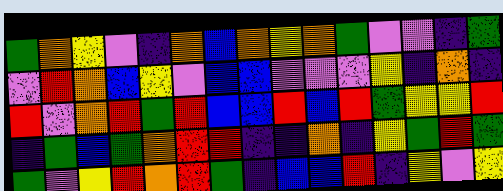[["green", "orange", "yellow", "violet", "indigo", "orange", "blue", "orange", "yellow", "orange", "green", "violet", "violet", "indigo", "green"], ["violet", "red", "orange", "blue", "yellow", "violet", "blue", "blue", "violet", "violet", "violet", "yellow", "indigo", "orange", "indigo"], ["red", "violet", "orange", "red", "green", "red", "blue", "blue", "red", "blue", "red", "green", "yellow", "yellow", "red"], ["indigo", "green", "blue", "green", "orange", "red", "red", "indigo", "indigo", "orange", "indigo", "yellow", "green", "red", "green"], ["green", "violet", "yellow", "red", "orange", "red", "green", "indigo", "blue", "blue", "red", "indigo", "yellow", "violet", "yellow"]]